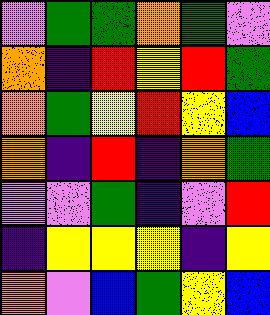[["violet", "green", "green", "orange", "green", "violet"], ["orange", "indigo", "red", "yellow", "red", "green"], ["orange", "green", "yellow", "red", "yellow", "blue"], ["orange", "indigo", "red", "indigo", "orange", "green"], ["violet", "violet", "green", "indigo", "violet", "red"], ["indigo", "yellow", "yellow", "yellow", "indigo", "yellow"], ["orange", "violet", "blue", "green", "yellow", "blue"]]